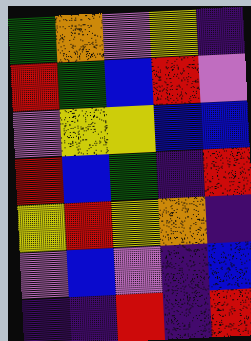[["green", "orange", "violet", "yellow", "indigo"], ["red", "green", "blue", "red", "violet"], ["violet", "yellow", "yellow", "blue", "blue"], ["red", "blue", "green", "indigo", "red"], ["yellow", "red", "yellow", "orange", "indigo"], ["violet", "blue", "violet", "indigo", "blue"], ["indigo", "indigo", "red", "indigo", "red"]]